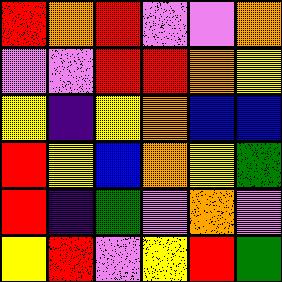[["red", "orange", "red", "violet", "violet", "orange"], ["violet", "violet", "red", "red", "orange", "yellow"], ["yellow", "indigo", "yellow", "orange", "blue", "blue"], ["red", "yellow", "blue", "orange", "yellow", "green"], ["red", "indigo", "green", "violet", "orange", "violet"], ["yellow", "red", "violet", "yellow", "red", "green"]]